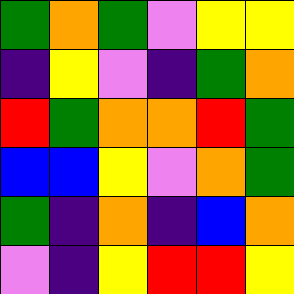[["green", "orange", "green", "violet", "yellow", "yellow"], ["indigo", "yellow", "violet", "indigo", "green", "orange"], ["red", "green", "orange", "orange", "red", "green"], ["blue", "blue", "yellow", "violet", "orange", "green"], ["green", "indigo", "orange", "indigo", "blue", "orange"], ["violet", "indigo", "yellow", "red", "red", "yellow"]]